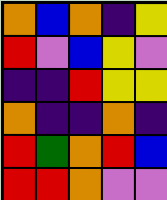[["orange", "blue", "orange", "indigo", "yellow"], ["red", "violet", "blue", "yellow", "violet"], ["indigo", "indigo", "red", "yellow", "yellow"], ["orange", "indigo", "indigo", "orange", "indigo"], ["red", "green", "orange", "red", "blue"], ["red", "red", "orange", "violet", "violet"]]